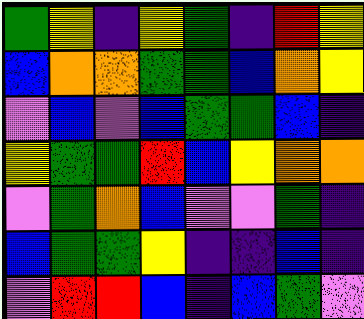[["green", "yellow", "indigo", "yellow", "green", "indigo", "red", "yellow"], ["blue", "orange", "orange", "green", "green", "blue", "orange", "yellow"], ["violet", "blue", "violet", "blue", "green", "green", "blue", "indigo"], ["yellow", "green", "green", "red", "blue", "yellow", "orange", "orange"], ["violet", "green", "orange", "blue", "violet", "violet", "green", "indigo"], ["blue", "green", "green", "yellow", "indigo", "indigo", "blue", "indigo"], ["violet", "red", "red", "blue", "indigo", "blue", "green", "violet"]]